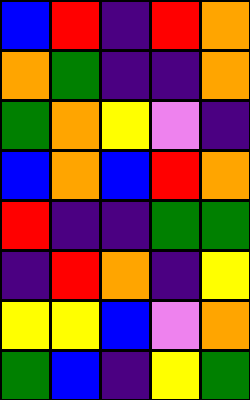[["blue", "red", "indigo", "red", "orange"], ["orange", "green", "indigo", "indigo", "orange"], ["green", "orange", "yellow", "violet", "indigo"], ["blue", "orange", "blue", "red", "orange"], ["red", "indigo", "indigo", "green", "green"], ["indigo", "red", "orange", "indigo", "yellow"], ["yellow", "yellow", "blue", "violet", "orange"], ["green", "blue", "indigo", "yellow", "green"]]